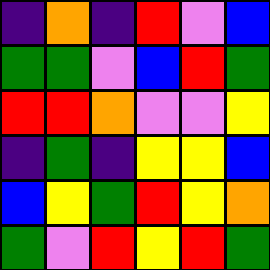[["indigo", "orange", "indigo", "red", "violet", "blue"], ["green", "green", "violet", "blue", "red", "green"], ["red", "red", "orange", "violet", "violet", "yellow"], ["indigo", "green", "indigo", "yellow", "yellow", "blue"], ["blue", "yellow", "green", "red", "yellow", "orange"], ["green", "violet", "red", "yellow", "red", "green"]]